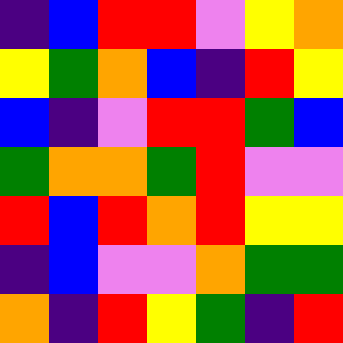[["indigo", "blue", "red", "red", "violet", "yellow", "orange"], ["yellow", "green", "orange", "blue", "indigo", "red", "yellow"], ["blue", "indigo", "violet", "red", "red", "green", "blue"], ["green", "orange", "orange", "green", "red", "violet", "violet"], ["red", "blue", "red", "orange", "red", "yellow", "yellow"], ["indigo", "blue", "violet", "violet", "orange", "green", "green"], ["orange", "indigo", "red", "yellow", "green", "indigo", "red"]]